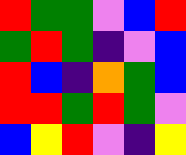[["red", "green", "green", "violet", "blue", "red"], ["green", "red", "green", "indigo", "violet", "blue"], ["red", "blue", "indigo", "orange", "green", "blue"], ["red", "red", "green", "red", "green", "violet"], ["blue", "yellow", "red", "violet", "indigo", "yellow"]]